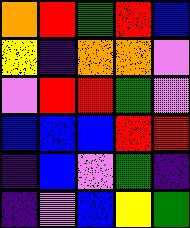[["orange", "red", "green", "red", "blue"], ["yellow", "indigo", "orange", "orange", "violet"], ["violet", "red", "red", "green", "violet"], ["blue", "blue", "blue", "red", "red"], ["indigo", "blue", "violet", "green", "indigo"], ["indigo", "violet", "blue", "yellow", "green"]]